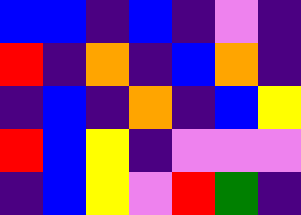[["blue", "blue", "indigo", "blue", "indigo", "violet", "indigo"], ["red", "indigo", "orange", "indigo", "blue", "orange", "indigo"], ["indigo", "blue", "indigo", "orange", "indigo", "blue", "yellow"], ["red", "blue", "yellow", "indigo", "violet", "violet", "violet"], ["indigo", "blue", "yellow", "violet", "red", "green", "indigo"]]